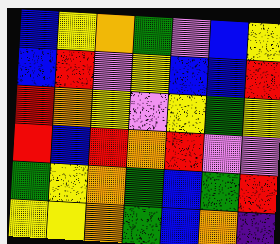[["blue", "yellow", "orange", "green", "violet", "blue", "yellow"], ["blue", "red", "violet", "yellow", "blue", "blue", "red"], ["red", "orange", "yellow", "violet", "yellow", "green", "yellow"], ["red", "blue", "red", "orange", "red", "violet", "violet"], ["green", "yellow", "orange", "green", "blue", "green", "red"], ["yellow", "yellow", "orange", "green", "blue", "orange", "indigo"]]